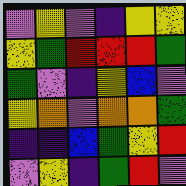[["violet", "yellow", "violet", "indigo", "yellow", "yellow"], ["yellow", "green", "red", "red", "red", "green"], ["green", "violet", "indigo", "yellow", "blue", "violet"], ["yellow", "orange", "violet", "orange", "orange", "green"], ["indigo", "indigo", "blue", "green", "yellow", "red"], ["violet", "yellow", "indigo", "green", "red", "violet"]]